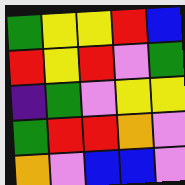[["green", "yellow", "yellow", "red", "blue"], ["red", "yellow", "red", "violet", "green"], ["indigo", "green", "violet", "yellow", "yellow"], ["green", "red", "red", "orange", "violet"], ["orange", "violet", "blue", "blue", "violet"]]